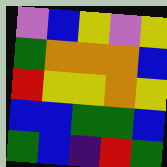[["violet", "blue", "yellow", "violet", "yellow"], ["green", "orange", "orange", "orange", "blue"], ["red", "yellow", "yellow", "orange", "yellow"], ["blue", "blue", "green", "green", "blue"], ["green", "blue", "indigo", "red", "green"]]